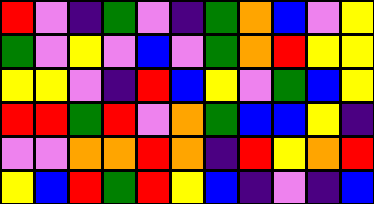[["red", "violet", "indigo", "green", "violet", "indigo", "green", "orange", "blue", "violet", "yellow"], ["green", "violet", "yellow", "violet", "blue", "violet", "green", "orange", "red", "yellow", "yellow"], ["yellow", "yellow", "violet", "indigo", "red", "blue", "yellow", "violet", "green", "blue", "yellow"], ["red", "red", "green", "red", "violet", "orange", "green", "blue", "blue", "yellow", "indigo"], ["violet", "violet", "orange", "orange", "red", "orange", "indigo", "red", "yellow", "orange", "red"], ["yellow", "blue", "red", "green", "red", "yellow", "blue", "indigo", "violet", "indigo", "blue"]]